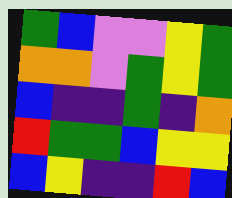[["green", "blue", "violet", "violet", "yellow", "green"], ["orange", "orange", "violet", "green", "yellow", "green"], ["blue", "indigo", "indigo", "green", "indigo", "orange"], ["red", "green", "green", "blue", "yellow", "yellow"], ["blue", "yellow", "indigo", "indigo", "red", "blue"]]